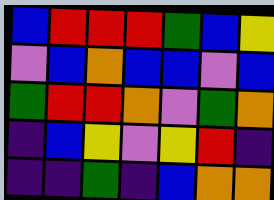[["blue", "red", "red", "red", "green", "blue", "yellow"], ["violet", "blue", "orange", "blue", "blue", "violet", "blue"], ["green", "red", "red", "orange", "violet", "green", "orange"], ["indigo", "blue", "yellow", "violet", "yellow", "red", "indigo"], ["indigo", "indigo", "green", "indigo", "blue", "orange", "orange"]]